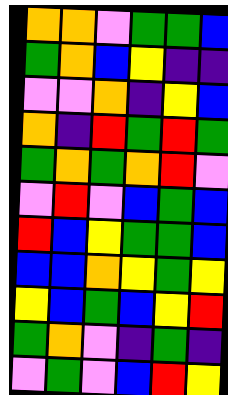[["orange", "orange", "violet", "green", "green", "blue"], ["green", "orange", "blue", "yellow", "indigo", "indigo"], ["violet", "violet", "orange", "indigo", "yellow", "blue"], ["orange", "indigo", "red", "green", "red", "green"], ["green", "orange", "green", "orange", "red", "violet"], ["violet", "red", "violet", "blue", "green", "blue"], ["red", "blue", "yellow", "green", "green", "blue"], ["blue", "blue", "orange", "yellow", "green", "yellow"], ["yellow", "blue", "green", "blue", "yellow", "red"], ["green", "orange", "violet", "indigo", "green", "indigo"], ["violet", "green", "violet", "blue", "red", "yellow"]]